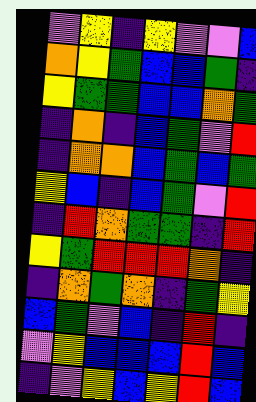[["violet", "yellow", "indigo", "yellow", "violet", "violet", "blue"], ["orange", "yellow", "green", "blue", "blue", "green", "indigo"], ["yellow", "green", "green", "blue", "blue", "orange", "green"], ["indigo", "orange", "indigo", "blue", "green", "violet", "red"], ["indigo", "orange", "orange", "blue", "green", "blue", "green"], ["yellow", "blue", "indigo", "blue", "green", "violet", "red"], ["indigo", "red", "orange", "green", "green", "indigo", "red"], ["yellow", "green", "red", "red", "red", "orange", "indigo"], ["indigo", "orange", "green", "orange", "indigo", "green", "yellow"], ["blue", "green", "violet", "blue", "indigo", "red", "indigo"], ["violet", "yellow", "blue", "blue", "blue", "red", "blue"], ["indigo", "violet", "yellow", "blue", "yellow", "red", "blue"]]